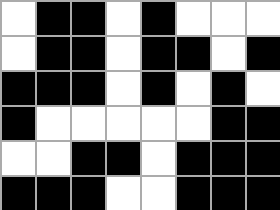[["white", "black", "black", "white", "black", "white", "white", "white"], ["white", "black", "black", "white", "black", "black", "white", "black"], ["black", "black", "black", "white", "black", "white", "black", "white"], ["black", "white", "white", "white", "white", "white", "black", "black"], ["white", "white", "black", "black", "white", "black", "black", "black"], ["black", "black", "black", "white", "white", "black", "black", "black"]]